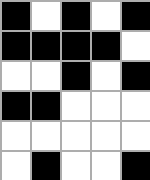[["black", "white", "black", "white", "black"], ["black", "black", "black", "black", "white"], ["white", "white", "black", "white", "black"], ["black", "black", "white", "white", "white"], ["white", "white", "white", "white", "white"], ["white", "black", "white", "white", "black"]]